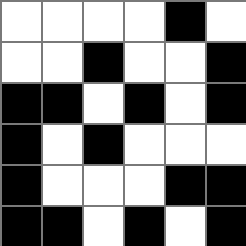[["white", "white", "white", "white", "black", "white"], ["white", "white", "black", "white", "white", "black"], ["black", "black", "white", "black", "white", "black"], ["black", "white", "black", "white", "white", "white"], ["black", "white", "white", "white", "black", "black"], ["black", "black", "white", "black", "white", "black"]]